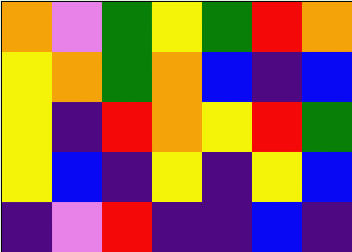[["orange", "violet", "green", "yellow", "green", "red", "orange"], ["yellow", "orange", "green", "orange", "blue", "indigo", "blue"], ["yellow", "indigo", "red", "orange", "yellow", "red", "green"], ["yellow", "blue", "indigo", "yellow", "indigo", "yellow", "blue"], ["indigo", "violet", "red", "indigo", "indigo", "blue", "indigo"]]